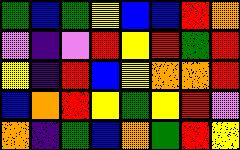[["green", "blue", "green", "yellow", "blue", "blue", "red", "orange"], ["violet", "indigo", "violet", "red", "yellow", "red", "green", "red"], ["yellow", "indigo", "red", "blue", "yellow", "orange", "orange", "red"], ["blue", "orange", "red", "yellow", "green", "yellow", "red", "violet"], ["orange", "indigo", "green", "blue", "orange", "green", "red", "yellow"]]